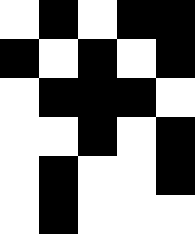[["white", "black", "white", "black", "black"], ["black", "white", "black", "white", "black"], ["white", "black", "black", "black", "white"], ["white", "white", "black", "white", "black"], ["white", "black", "white", "white", "black"], ["white", "black", "white", "white", "white"]]